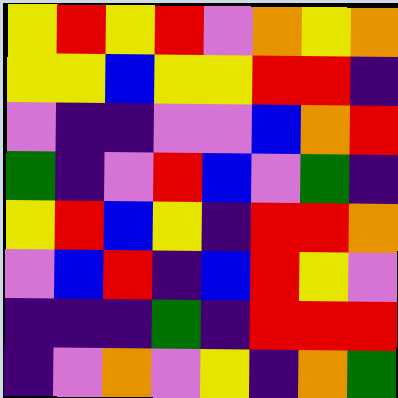[["yellow", "red", "yellow", "red", "violet", "orange", "yellow", "orange"], ["yellow", "yellow", "blue", "yellow", "yellow", "red", "red", "indigo"], ["violet", "indigo", "indigo", "violet", "violet", "blue", "orange", "red"], ["green", "indigo", "violet", "red", "blue", "violet", "green", "indigo"], ["yellow", "red", "blue", "yellow", "indigo", "red", "red", "orange"], ["violet", "blue", "red", "indigo", "blue", "red", "yellow", "violet"], ["indigo", "indigo", "indigo", "green", "indigo", "red", "red", "red"], ["indigo", "violet", "orange", "violet", "yellow", "indigo", "orange", "green"]]